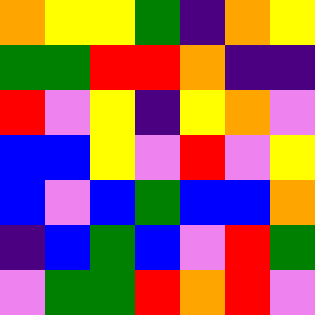[["orange", "yellow", "yellow", "green", "indigo", "orange", "yellow"], ["green", "green", "red", "red", "orange", "indigo", "indigo"], ["red", "violet", "yellow", "indigo", "yellow", "orange", "violet"], ["blue", "blue", "yellow", "violet", "red", "violet", "yellow"], ["blue", "violet", "blue", "green", "blue", "blue", "orange"], ["indigo", "blue", "green", "blue", "violet", "red", "green"], ["violet", "green", "green", "red", "orange", "red", "violet"]]